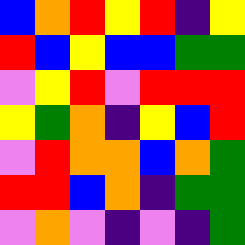[["blue", "orange", "red", "yellow", "red", "indigo", "yellow"], ["red", "blue", "yellow", "blue", "blue", "green", "green"], ["violet", "yellow", "red", "violet", "red", "red", "red"], ["yellow", "green", "orange", "indigo", "yellow", "blue", "red"], ["violet", "red", "orange", "orange", "blue", "orange", "green"], ["red", "red", "blue", "orange", "indigo", "green", "green"], ["violet", "orange", "violet", "indigo", "violet", "indigo", "green"]]